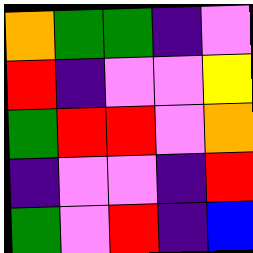[["orange", "green", "green", "indigo", "violet"], ["red", "indigo", "violet", "violet", "yellow"], ["green", "red", "red", "violet", "orange"], ["indigo", "violet", "violet", "indigo", "red"], ["green", "violet", "red", "indigo", "blue"]]